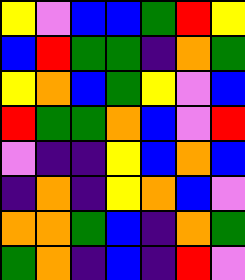[["yellow", "violet", "blue", "blue", "green", "red", "yellow"], ["blue", "red", "green", "green", "indigo", "orange", "green"], ["yellow", "orange", "blue", "green", "yellow", "violet", "blue"], ["red", "green", "green", "orange", "blue", "violet", "red"], ["violet", "indigo", "indigo", "yellow", "blue", "orange", "blue"], ["indigo", "orange", "indigo", "yellow", "orange", "blue", "violet"], ["orange", "orange", "green", "blue", "indigo", "orange", "green"], ["green", "orange", "indigo", "blue", "indigo", "red", "violet"]]